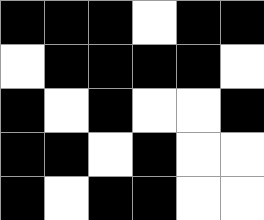[["black", "black", "black", "white", "black", "black"], ["white", "black", "black", "black", "black", "white"], ["black", "white", "black", "white", "white", "black"], ["black", "black", "white", "black", "white", "white"], ["black", "white", "black", "black", "white", "white"]]